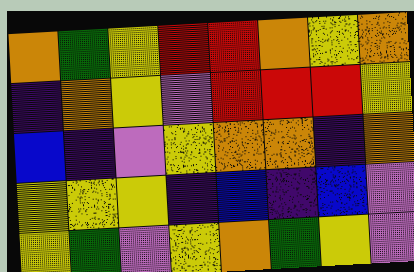[["orange", "green", "yellow", "red", "red", "orange", "yellow", "orange"], ["indigo", "orange", "yellow", "violet", "red", "red", "red", "yellow"], ["blue", "indigo", "violet", "yellow", "orange", "orange", "indigo", "orange"], ["yellow", "yellow", "yellow", "indigo", "blue", "indigo", "blue", "violet"], ["yellow", "green", "violet", "yellow", "orange", "green", "yellow", "violet"]]